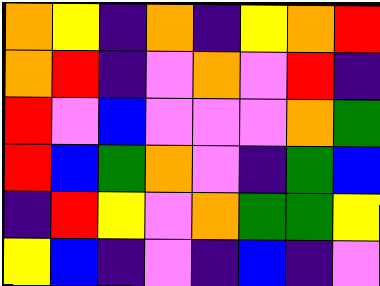[["orange", "yellow", "indigo", "orange", "indigo", "yellow", "orange", "red"], ["orange", "red", "indigo", "violet", "orange", "violet", "red", "indigo"], ["red", "violet", "blue", "violet", "violet", "violet", "orange", "green"], ["red", "blue", "green", "orange", "violet", "indigo", "green", "blue"], ["indigo", "red", "yellow", "violet", "orange", "green", "green", "yellow"], ["yellow", "blue", "indigo", "violet", "indigo", "blue", "indigo", "violet"]]